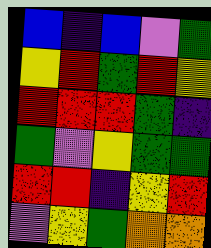[["blue", "indigo", "blue", "violet", "green"], ["yellow", "red", "green", "red", "yellow"], ["red", "red", "red", "green", "indigo"], ["green", "violet", "yellow", "green", "green"], ["red", "red", "indigo", "yellow", "red"], ["violet", "yellow", "green", "orange", "orange"]]